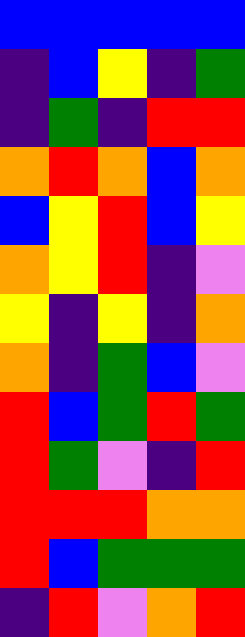[["blue", "blue", "blue", "blue", "blue"], ["indigo", "blue", "yellow", "indigo", "green"], ["indigo", "green", "indigo", "red", "red"], ["orange", "red", "orange", "blue", "orange"], ["blue", "yellow", "red", "blue", "yellow"], ["orange", "yellow", "red", "indigo", "violet"], ["yellow", "indigo", "yellow", "indigo", "orange"], ["orange", "indigo", "green", "blue", "violet"], ["red", "blue", "green", "red", "green"], ["red", "green", "violet", "indigo", "red"], ["red", "red", "red", "orange", "orange"], ["red", "blue", "green", "green", "green"], ["indigo", "red", "violet", "orange", "red"]]